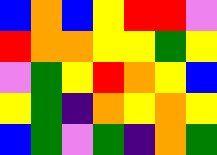[["blue", "orange", "blue", "yellow", "red", "red", "violet"], ["red", "orange", "orange", "yellow", "yellow", "green", "yellow"], ["violet", "green", "yellow", "red", "orange", "yellow", "blue"], ["yellow", "green", "indigo", "orange", "yellow", "orange", "yellow"], ["blue", "green", "violet", "green", "indigo", "orange", "green"]]